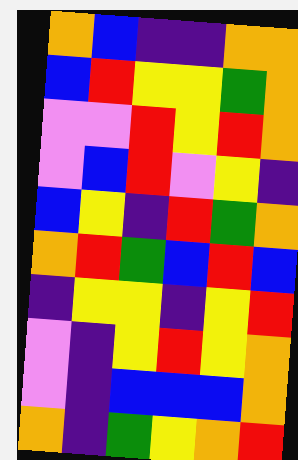[["orange", "blue", "indigo", "indigo", "orange", "orange"], ["blue", "red", "yellow", "yellow", "green", "orange"], ["violet", "violet", "red", "yellow", "red", "orange"], ["violet", "blue", "red", "violet", "yellow", "indigo"], ["blue", "yellow", "indigo", "red", "green", "orange"], ["orange", "red", "green", "blue", "red", "blue"], ["indigo", "yellow", "yellow", "indigo", "yellow", "red"], ["violet", "indigo", "yellow", "red", "yellow", "orange"], ["violet", "indigo", "blue", "blue", "blue", "orange"], ["orange", "indigo", "green", "yellow", "orange", "red"]]